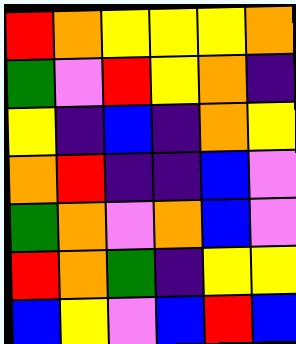[["red", "orange", "yellow", "yellow", "yellow", "orange"], ["green", "violet", "red", "yellow", "orange", "indigo"], ["yellow", "indigo", "blue", "indigo", "orange", "yellow"], ["orange", "red", "indigo", "indigo", "blue", "violet"], ["green", "orange", "violet", "orange", "blue", "violet"], ["red", "orange", "green", "indigo", "yellow", "yellow"], ["blue", "yellow", "violet", "blue", "red", "blue"]]